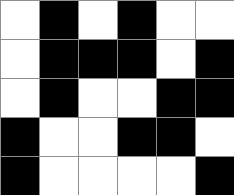[["white", "black", "white", "black", "white", "white"], ["white", "black", "black", "black", "white", "black"], ["white", "black", "white", "white", "black", "black"], ["black", "white", "white", "black", "black", "white"], ["black", "white", "white", "white", "white", "black"]]